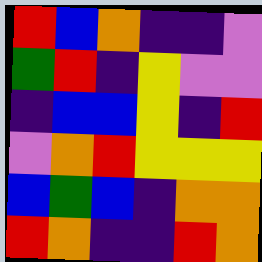[["red", "blue", "orange", "indigo", "indigo", "violet"], ["green", "red", "indigo", "yellow", "violet", "violet"], ["indigo", "blue", "blue", "yellow", "indigo", "red"], ["violet", "orange", "red", "yellow", "yellow", "yellow"], ["blue", "green", "blue", "indigo", "orange", "orange"], ["red", "orange", "indigo", "indigo", "red", "orange"]]